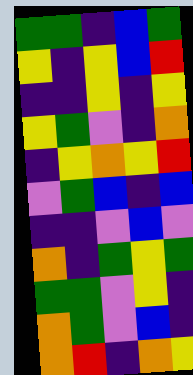[["green", "green", "indigo", "blue", "green"], ["yellow", "indigo", "yellow", "blue", "red"], ["indigo", "indigo", "yellow", "indigo", "yellow"], ["yellow", "green", "violet", "indigo", "orange"], ["indigo", "yellow", "orange", "yellow", "red"], ["violet", "green", "blue", "indigo", "blue"], ["indigo", "indigo", "violet", "blue", "violet"], ["orange", "indigo", "green", "yellow", "green"], ["green", "green", "violet", "yellow", "indigo"], ["orange", "green", "violet", "blue", "indigo"], ["orange", "red", "indigo", "orange", "yellow"]]